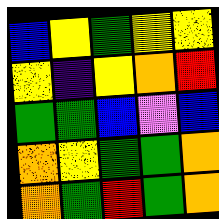[["blue", "yellow", "green", "yellow", "yellow"], ["yellow", "indigo", "yellow", "orange", "red"], ["green", "green", "blue", "violet", "blue"], ["orange", "yellow", "green", "green", "orange"], ["orange", "green", "red", "green", "orange"]]